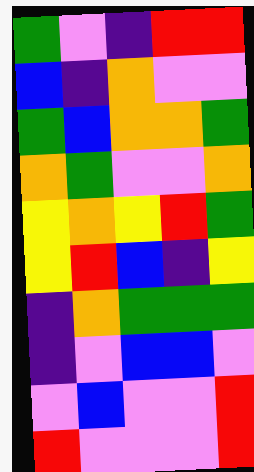[["green", "violet", "indigo", "red", "red"], ["blue", "indigo", "orange", "violet", "violet"], ["green", "blue", "orange", "orange", "green"], ["orange", "green", "violet", "violet", "orange"], ["yellow", "orange", "yellow", "red", "green"], ["yellow", "red", "blue", "indigo", "yellow"], ["indigo", "orange", "green", "green", "green"], ["indigo", "violet", "blue", "blue", "violet"], ["violet", "blue", "violet", "violet", "red"], ["red", "violet", "violet", "violet", "red"]]